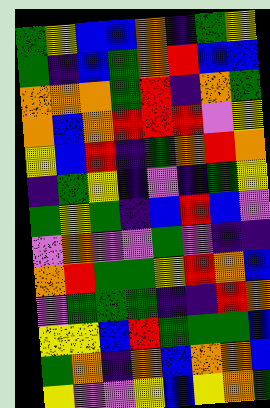[["green", "yellow", "blue", "blue", "orange", "indigo", "green", "yellow"], ["green", "indigo", "blue", "green", "orange", "red", "blue", "blue"], ["orange", "orange", "orange", "green", "red", "indigo", "orange", "green"], ["orange", "blue", "orange", "red", "red", "red", "violet", "yellow"], ["yellow", "blue", "red", "indigo", "green", "orange", "red", "orange"], ["indigo", "green", "yellow", "indigo", "violet", "indigo", "green", "yellow"], ["green", "yellow", "green", "indigo", "blue", "red", "blue", "violet"], ["violet", "orange", "violet", "violet", "green", "violet", "indigo", "indigo"], ["orange", "red", "green", "green", "yellow", "red", "orange", "blue"], ["violet", "green", "green", "green", "indigo", "indigo", "red", "orange"], ["yellow", "yellow", "blue", "red", "green", "green", "green", "blue"], ["green", "orange", "indigo", "orange", "blue", "orange", "orange", "blue"], ["yellow", "violet", "violet", "yellow", "blue", "yellow", "orange", "green"]]